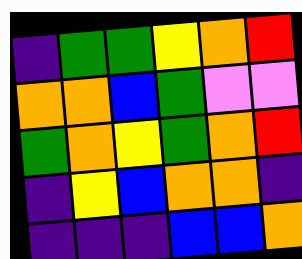[["indigo", "green", "green", "yellow", "orange", "red"], ["orange", "orange", "blue", "green", "violet", "violet"], ["green", "orange", "yellow", "green", "orange", "red"], ["indigo", "yellow", "blue", "orange", "orange", "indigo"], ["indigo", "indigo", "indigo", "blue", "blue", "orange"]]